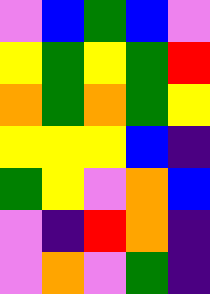[["violet", "blue", "green", "blue", "violet"], ["yellow", "green", "yellow", "green", "red"], ["orange", "green", "orange", "green", "yellow"], ["yellow", "yellow", "yellow", "blue", "indigo"], ["green", "yellow", "violet", "orange", "blue"], ["violet", "indigo", "red", "orange", "indigo"], ["violet", "orange", "violet", "green", "indigo"]]